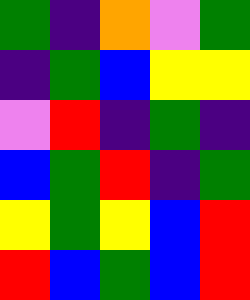[["green", "indigo", "orange", "violet", "green"], ["indigo", "green", "blue", "yellow", "yellow"], ["violet", "red", "indigo", "green", "indigo"], ["blue", "green", "red", "indigo", "green"], ["yellow", "green", "yellow", "blue", "red"], ["red", "blue", "green", "blue", "red"]]